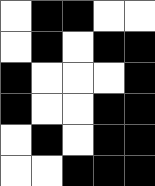[["white", "black", "black", "white", "white"], ["white", "black", "white", "black", "black"], ["black", "white", "white", "white", "black"], ["black", "white", "white", "black", "black"], ["white", "black", "white", "black", "black"], ["white", "white", "black", "black", "black"]]